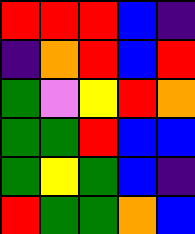[["red", "red", "red", "blue", "indigo"], ["indigo", "orange", "red", "blue", "red"], ["green", "violet", "yellow", "red", "orange"], ["green", "green", "red", "blue", "blue"], ["green", "yellow", "green", "blue", "indigo"], ["red", "green", "green", "orange", "blue"]]